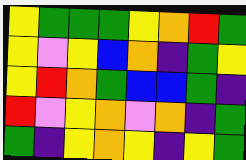[["yellow", "green", "green", "green", "yellow", "orange", "red", "green"], ["yellow", "violet", "yellow", "blue", "orange", "indigo", "green", "yellow"], ["yellow", "red", "orange", "green", "blue", "blue", "green", "indigo"], ["red", "violet", "yellow", "orange", "violet", "orange", "indigo", "green"], ["green", "indigo", "yellow", "orange", "yellow", "indigo", "yellow", "green"]]